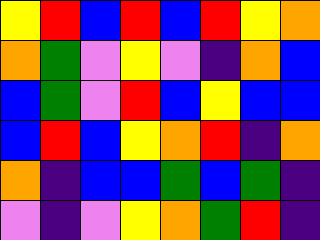[["yellow", "red", "blue", "red", "blue", "red", "yellow", "orange"], ["orange", "green", "violet", "yellow", "violet", "indigo", "orange", "blue"], ["blue", "green", "violet", "red", "blue", "yellow", "blue", "blue"], ["blue", "red", "blue", "yellow", "orange", "red", "indigo", "orange"], ["orange", "indigo", "blue", "blue", "green", "blue", "green", "indigo"], ["violet", "indigo", "violet", "yellow", "orange", "green", "red", "indigo"]]